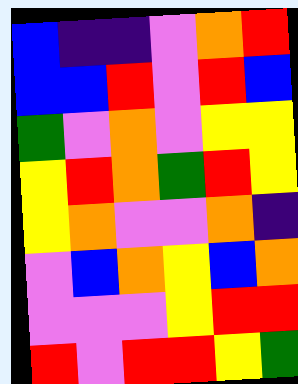[["blue", "indigo", "indigo", "violet", "orange", "red"], ["blue", "blue", "red", "violet", "red", "blue"], ["green", "violet", "orange", "violet", "yellow", "yellow"], ["yellow", "red", "orange", "green", "red", "yellow"], ["yellow", "orange", "violet", "violet", "orange", "indigo"], ["violet", "blue", "orange", "yellow", "blue", "orange"], ["violet", "violet", "violet", "yellow", "red", "red"], ["red", "violet", "red", "red", "yellow", "green"]]